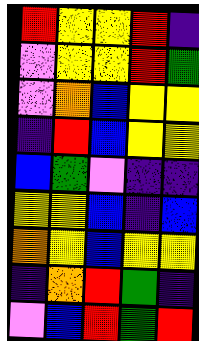[["red", "yellow", "yellow", "red", "indigo"], ["violet", "yellow", "yellow", "red", "green"], ["violet", "orange", "blue", "yellow", "yellow"], ["indigo", "red", "blue", "yellow", "yellow"], ["blue", "green", "violet", "indigo", "indigo"], ["yellow", "yellow", "blue", "indigo", "blue"], ["orange", "yellow", "blue", "yellow", "yellow"], ["indigo", "orange", "red", "green", "indigo"], ["violet", "blue", "red", "green", "red"]]